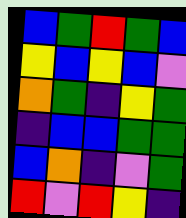[["blue", "green", "red", "green", "blue"], ["yellow", "blue", "yellow", "blue", "violet"], ["orange", "green", "indigo", "yellow", "green"], ["indigo", "blue", "blue", "green", "green"], ["blue", "orange", "indigo", "violet", "green"], ["red", "violet", "red", "yellow", "indigo"]]